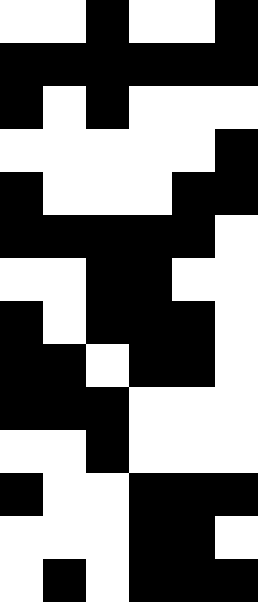[["white", "white", "black", "white", "white", "black"], ["black", "black", "black", "black", "black", "black"], ["black", "white", "black", "white", "white", "white"], ["white", "white", "white", "white", "white", "black"], ["black", "white", "white", "white", "black", "black"], ["black", "black", "black", "black", "black", "white"], ["white", "white", "black", "black", "white", "white"], ["black", "white", "black", "black", "black", "white"], ["black", "black", "white", "black", "black", "white"], ["black", "black", "black", "white", "white", "white"], ["white", "white", "black", "white", "white", "white"], ["black", "white", "white", "black", "black", "black"], ["white", "white", "white", "black", "black", "white"], ["white", "black", "white", "black", "black", "black"]]